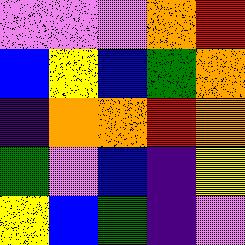[["violet", "violet", "violet", "orange", "red"], ["blue", "yellow", "blue", "green", "orange"], ["indigo", "orange", "orange", "red", "orange"], ["green", "violet", "blue", "indigo", "yellow"], ["yellow", "blue", "green", "indigo", "violet"]]